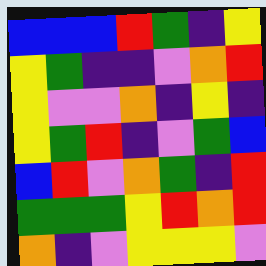[["blue", "blue", "blue", "red", "green", "indigo", "yellow"], ["yellow", "green", "indigo", "indigo", "violet", "orange", "red"], ["yellow", "violet", "violet", "orange", "indigo", "yellow", "indigo"], ["yellow", "green", "red", "indigo", "violet", "green", "blue"], ["blue", "red", "violet", "orange", "green", "indigo", "red"], ["green", "green", "green", "yellow", "red", "orange", "red"], ["orange", "indigo", "violet", "yellow", "yellow", "yellow", "violet"]]